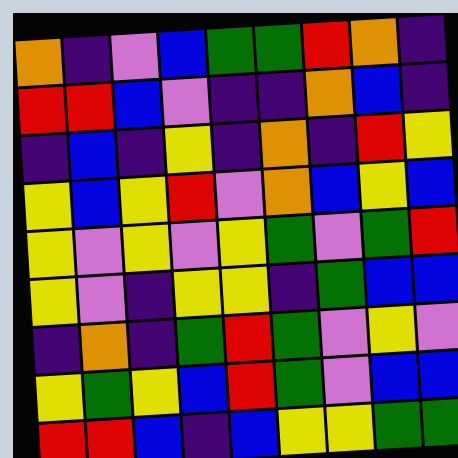[["orange", "indigo", "violet", "blue", "green", "green", "red", "orange", "indigo"], ["red", "red", "blue", "violet", "indigo", "indigo", "orange", "blue", "indigo"], ["indigo", "blue", "indigo", "yellow", "indigo", "orange", "indigo", "red", "yellow"], ["yellow", "blue", "yellow", "red", "violet", "orange", "blue", "yellow", "blue"], ["yellow", "violet", "yellow", "violet", "yellow", "green", "violet", "green", "red"], ["yellow", "violet", "indigo", "yellow", "yellow", "indigo", "green", "blue", "blue"], ["indigo", "orange", "indigo", "green", "red", "green", "violet", "yellow", "violet"], ["yellow", "green", "yellow", "blue", "red", "green", "violet", "blue", "blue"], ["red", "red", "blue", "indigo", "blue", "yellow", "yellow", "green", "green"]]